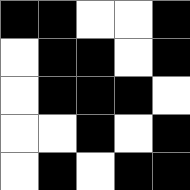[["black", "black", "white", "white", "black"], ["white", "black", "black", "white", "black"], ["white", "black", "black", "black", "white"], ["white", "white", "black", "white", "black"], ["white", "black", "white", "black", "black"]]